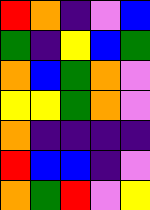[["red", "orange", "indigo", "violet", "blue"], ["green", "indigo", "yellow", "blue", "green"], ["orange", "blue", "green", "orange", "violet"], ["yellow", "yellow", "green", "orange", "violet"], ["orange", "indigo", "indigo", "indigo", "indigo"], ["red", "blue", "blue", "indigo", "violet"], ["orange", "green", "red", "violet", "yellow"]]